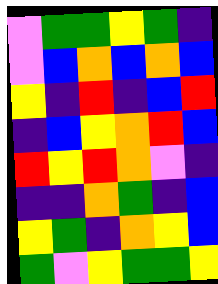[["violet", "green", "green", "yellow", "green", "indigo"], ["violet", "blue", "orange", "blue", "orange", "blue"], ["yellow", "indigo", "red", "indigo", "blue", "red"], ["indigo", "blue", "yellow", "orange", "red", "blue"], ["red", "yellow", "red", "orange", "violet", "indigo"], ["indigo", "indigo", "orange", "green", "indigo", "blue"], ["yellow", "green", "indigo", "orange", "yellow", "blue"], ["green", "violet", "yellow", "green", "green", "yellow"]]